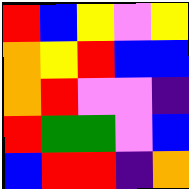[["red", "blue", "yellow", "violet", "yellow"], ["orange", "yellow", "red", "blue", "blue"], ["orange", "red", "violet", "violet", "indigo"], ["red", "green", "green", "violet", "blue"], ["blue", "red", "red", "indigo", "orange"]]